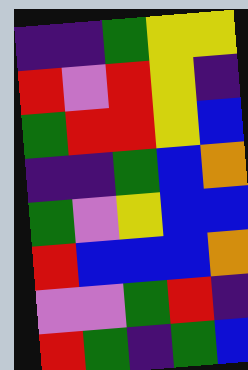[["indigo", "indigo", "green", "yellow", "yellow"], ["red", "violet", "red", "yellow", "indigo"], ["green", "red", "red", "yellow", "blue"], ["indigo", "indigo", "green", "blue", "orange"], ["green", "violet", "yellow", "blue", "blue"], ["red", "blue", "blue", "blue", "orange"], ["violet", "violet", "green", "red", "indigo"], ["red", "green", "indigo", "green", "blue"]]